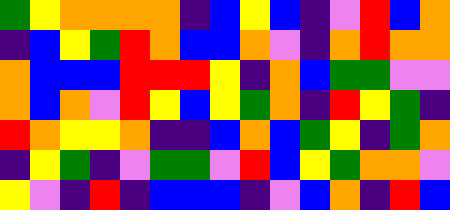[["green", "yellow", "orange", "orange", "orange", "orange", "indigo", "blue", "yellow", "blue", "indigo", "violet", "red", "blue", "orange"], ["indigo", "blue", "yellow", "green", "red", "orange", "blue", "blue", "orange", "violet", "indigo", "orange", "red", "orange", "orange"], ["orange", "blue", "blue", "blue", "red", "red", "red", "yellow", "indigo", "orange", "blue", "green", "green", "violet", "violet"], ["orange", "blue", "orange", "violet", "red", "yellow", "blue", "yellow", "green", "orange", "indigo", "red", "yellow", "green", "indigo"], ["red", "orange", "yellow", "yellow", "orange", "indigo", "indigo", "blue", "orange", "blue", "green", "yellow", "indigo", "green", "orange"], ["indigo", "yellow", "green", "indigo", "violet", "green", "green", "violet", "red", "blue", "yellow", "green", "orange", "orange", "violet"], ["yellow", "violet", "indigo", "red", "indigo", "blue", "blue", "blue", "indigo", "violet", "blue", "orange", "indigo", "red", "blue"]]